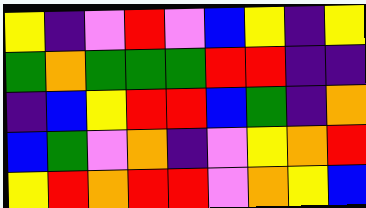[["yellow", "indigo", "violet", "red", "violet", "blue", "yellow", "indigo", "yellow"], ["green", "orange", "green", "green", "green", "red", "red", "indigo", "indigo"], ["indigo", "blue", "yellow", "red", "red", "blue", "green", "indigo", "orange"], ["blue", "green", "violet", "orange", "indigo", "violet", "yellow", "orange", "red"], ["yellow", "red", "orange", "red", "red", "violet", "orange", "yellow", "blue"]]